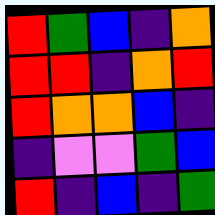[["red", "green", "blue", "indigo", "orange"], ["red", "red", "indigo", "orange", "red"], ["red", "orange", "orange", "blue", "indigo"], ["indigo", "violet", "violet", "green", "blue"], ["red", "indigo", "blue", "indigo", "green"]]